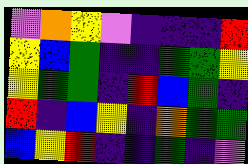[["violet", "orange", "yellow", "violet", "indigo", "indigo", "indigo", "red"], ["yellow", "blue", "green", "indigo", "indigo", "green", "green", "yellow"], ["yellow", "green", "green", "indigo", "red", "blue", "green", "indigo"], ["red", "indigo", "blue", "yellow", "indigo", "orange", "green", "green"], ["blue", "yellow", "red", "indigo", "indigo", "green", "indigo", "violet"]]